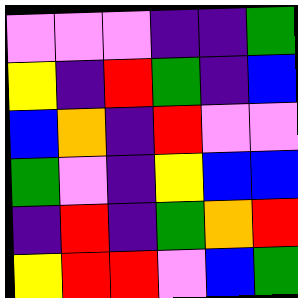[["violet", "violet", "violet", "indigo", "indigo", "green"], ["yellow", "indigo", "red", "green", "indigo", "blue"], ["blue", "orange", "indigo", "red", "violet", "violet"], ["green", "violet", "indigo", "yellow", "blue", "blue"], ["indigo", "red", "indigo", "green", "orange", "red"], ["yellow", "red", "red", "violet", "blue", "green"]]